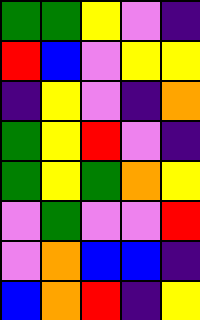[["green", "green", "yellow", "violet", "indigo"], ["red", "blue", "violet", "yellow", "yellow"], ["indigo", "yellow", "violet", "indigo", "orange"], ["green", "yellow", "red", "violet", "indigo"], ["green", "yellow", "green", "orange", "yellow"], ["violet", "green", "violet", "violet", "red"], ["violet", "orange", "blue", "blue", "indigo"], ["blue", "orange", "red", "indigo", "yellow"]]